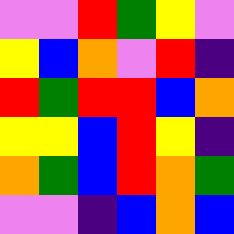[["violet", "violet", "red", "green", "yellow", "violet"], ["yellow", "blue", "orange", "violet", "red", "indigo"], ["red", "green", "red", "red", "blue", "orange"], ["yellow", "yellow", "blue", "red", "yellow", "indigo"], ["orange", "green", "blue", "red", "orange", "green"], ["violet", "violet", "indigo", "blue", "orange", "blue"]]